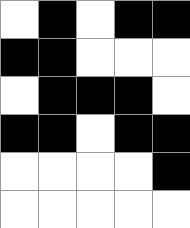[["white", "black", "white", "black", "black"], ["black", "black", "white", "white", "white"], ["white", "black", "black", "black", "white"], ["black", "black", "white", "black", "black"], ["white", "white", "white", "white", "black"], ["white", "white", "white", "white", "white"]]